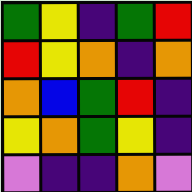[["green", "yellow", "indigo", "green", "red"], ["red", "yellow", "orange", "indigo", "orange"], ["orange", "blue", "green", "red", "indigo"], ["yellow", "orange", "green", "yellow", "indigo"], ["violet", "indigo", "indigo", "orange", "violet"]]